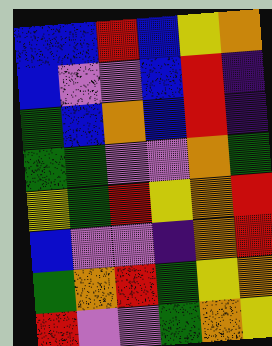[["blue", "blue", "red", "blue", "yellow", "orange"], ["blue", "violet", "violet", "blue", "red", "indigo"], ["green", "blue", "orange", "blue", "red", "indigo"], ["green", "green", "violet", "violet", "orange", "green"], ["yellow", "green", "red", "yellow", "orange", "red"], ["blue", "violet", "violet", "indigo", "orange", "red"], ["green", "orange", "red", "green", "yellow", "orange"], ["red", "violet", "violet", "green", "orange", "yellow"]]